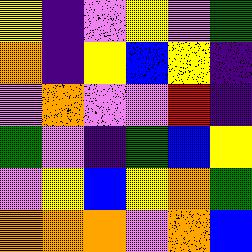[["yellow", "indigo", "violet", "yellow", "violet", "green"], ["orange", "indigo", "yellow", "blue", "yellow", "indigo"], ["violet", "orange", "violet", "violet", "red", "indigo"], ["green", "violet", "indigo", "green", "blue", "yellow"], ["violet", "yellow", "blue", "yellow", "orange", "green"], ["orange", "orange", "orange", "violet", "orange", "blue"]]